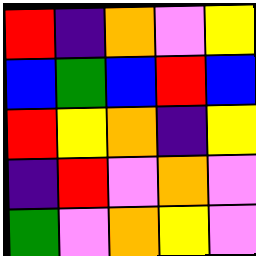[["red", "indigo", "orange", "violet", "yellow"], ["blue", "green", "blue", "red", "blue"], ["red", "yellow", "orange", "indigo", "yellow"], ["indigo", "red", "violet", "orange", "violet"], ["green", "violet", "orange", "yellow", "violet"]]